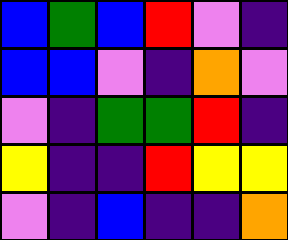[["blue", "green", "blue", "red", "violet", "indigo"], ["blue", "blue", "violet", "indigo", "orange", "violet"], ["violet", "indigo", "green", "green", "red", "indigo"], ["yellow", "indigo", "indigo", "red", "yellow", "yellow"], ["violet", "indigo", "blue", "indigo", "indigo", "orange"]]